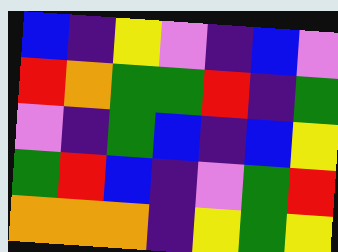[["blue", "indigo", "yellow", "violet", "indigo", "blue", "violet"], ["red", "orange", "green", "green", "red", "indigo", "green"], ["violet", "indigo", "green", "blue", "indigo", "blue", "yellow"], ["green", "red", "blue", "indigo", "violet", "green", "red"], ["orange", "orange", "orange", "indigo", "yellow", "green", "yellow"]]